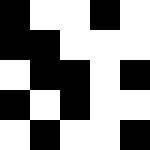[["black", "white", "white", "black", "white"], ["black", "black", "white", "white", "white"], ["white", "black", "black", "white", "black"], ["black", "white", "black", "white", "white"], ["white", "black", "white", "white", "black"]]